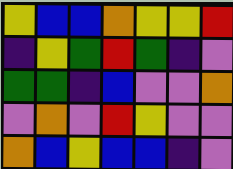[["yellow", "blue", "blue", "orange", "yellow", "yellow", "red"], ["indigo", "yellow", "green", "red", "green", "indigo", "violet"], ["green", "green", "indigo", "blue", "violet", "violet", "orange"], ["violet", "orange", "violet", "red", "yellow", "violet", "violet"], ["orange", "blue", "yellow", "blue", "blue", "indigo", "violet"]]